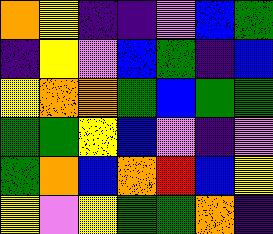[["orange", "yellow", "indigo", "indigo", "violet", "blue", "green"], ["indigo", "yellow", "violet", "blue", "green", "indigo", "blue"], ["yellow", "orange", "orange", "green", "blue", "green", "green"], ["green", "green", "yellow", "blue", "violet", "indigo", "violet"], ["green", "orange", "blue", "orange", "red", "blue", "yellow"], ["yellow", "violet", "yellow", "green", "green", "orange", "indigo"]]